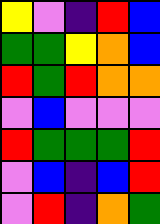[["yellow", "violet", "indigo", "red", "blue"], ["green", "green", "yellow", "orange", "blue"], ["red", "green", "red", "orange", "orange"], ["violet", "blue", "violet", "violet", "violet"], ["red", "green", "green", "green", "red"], ["violet", "blue", "indigo", "blue", "red"], ["violet", "red", "indigo", "orange", "green"]]